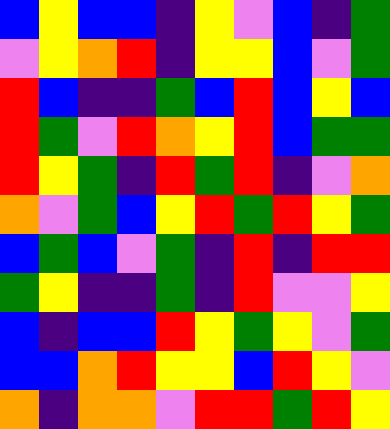[["blue", "yellow", "blue", "blue", "indigo", "yellow", "violet", "blue", "indigo", "green"], ["violet", "yellow", "orange", "red", "indigo", "yellow", "yellow", "blue", "violet", "green"], ["red", "blue", "indigo", "indigo", "green", "blue", "red", "blue", "yellow", "blue"], ["red", "green", "violet", "red", "orange", "yellow", "red", "blue", "green", "green"], ["red", "yellow", "green", "indigo", "red", "green", "red", "indigo", "violet", "orange"], ["orange", "violet", "green", "blue", "yellow", "red", "green", "red", "yellow", "green"], ["blue", "green", "blue", "violet", "green", "indigo", "red", "indigo", "red", "red"], ["green", "yellow", "indigo", "indigo", "green", "indigo", "red", "violet", "violet", "yellow"], ["blue", "indigo", "blue", "blue", "red", "yellow", "green", "yellow", "violet", "green"], ["blue", "blue", "orange", "red", "yellow", "yellow", "blue", "red", "yellow", "violet"], ["orange", "indigo", "orange", "orange", "violet", "red", "red", "green", "red", "yellow"]]